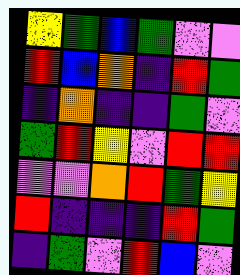[["yellow", "green", "blue", "green", "violet", "violet"], ["red", "blue", "orange", "indigo", "red", "green"], ["indigo", "orange", "indigo", "indigo", "green", "violet"], ["green", "red", "yellow", "violet", "red", "red"], ["violet", "violet", "orange", "red", "green", "yellow"], ["red", "indigo", "indigo", "indigo", "red", "green"], ["indigo", "green", "violet", "red", "blue", "violet"]]